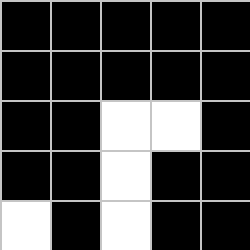[["black", "black", "black", "black", "black"], ["black", "black", "black", "black", "black"], ["black", "black", "white", "white", "black"], ["black", "black", "white", "black", "black"], ["white", "black", "white", "black", "black"]]